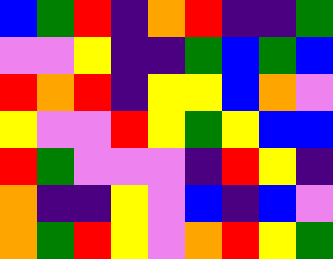[["blue", "green", "red", "indigo", "orange", "red", "indigo", "indigo", "green"], ["violet", "violet", "yellow", "indigo", "indigo", "green", "blue", "green", "blue"], ["red", "orange", "red", "indigo", "yellow", "yellow", "blue", "orange", "violet"], ["yellow", "violet", "violet", "red", "yellow", "green", "yellow", "blue", "blue"], ["red", "green", "violet", "violet", "violet", "indigo", "red", "yellow", "indigo"], ["orange", "indigo", "indigo", "yellow", "violet", "blue", "indigo", "blue", "violet"], ["orange", "green", "red", "yellow", "violet", "orange", "red", "yellow", "green"]]